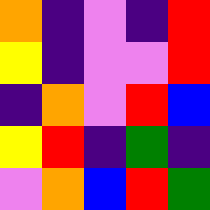[["orange", "indigo", "violet", "indigo", "red"], ["yellow", "indigo", "violet", "violet", "red"], ["indigo", "orange", "violet", "red", "blue"], ["yellow", "red", "indigo", "green", "indigo"], ["violet", "orange", "blue", "red", "green"]]